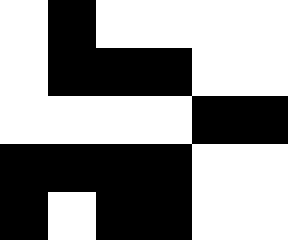[["white", "black", "white", "white", "white", "white"], ["white", "black", "black", "black", "white", "white"], ["white", "white", "white", "white", "black", "black"], ["black", "black", "black", "black", "white", "white"], ["black", "white", "black", "black", "white", "white"]]